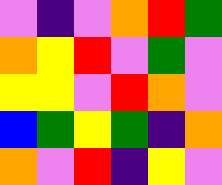[["violet", "indigo", "violet", "orange", "red", "green"], ["orange", "yellow", "red", "violet", "green", "violet"], ["yellow", "yellow", "violet", "red", "orange", "violet"], ["blue", "green", "yellow", "green", "indigo", "orange"], ["orange", "violet", "red", "indigo", "yellow", "violet"]]